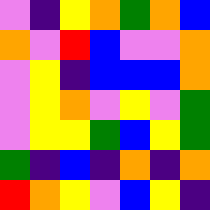[["violet", "indigo", "yellow", "orange", "green", "orange", "blue"], ["orange", "violet", "red", "blue", "violet", "violet", "orange"], ["violet", "yellow", "indigo", "blue", "blue", "blue", "orange"], ["violet", "yellow", "orange", "violet", "yellow", "violet", "green"], ["violet", "yellow", "yellow", "green", "blue", "yellow", "green"], ["green", "indigo", "blue", "indigo", "orange", "indigo", "orange"], ["red", "orange", "yellow", "violet", "blue", "yellow", "indigo"]]